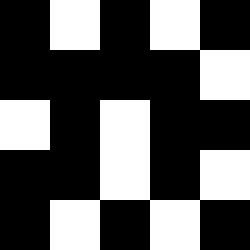[["black", "white", "black", "white", "black"], ["black", "black", "black", "black", "white"], ["white", "black", "white", "black", "black"], ["black", "black", "white", "black", "white"], ["black", "white", "black", "white", "black"]]